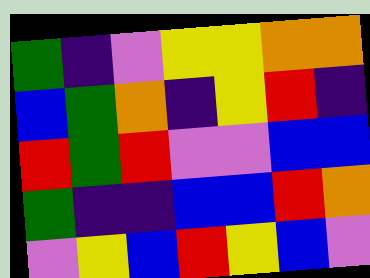[["green", "indigo", "violet", "yellow", "yellow", "orange", "orange"], ["blue", "green", "orange", "indigo", "yellow", "red", "indigo"], ["red", "green", "red", "violet", "violet", "blue", "blue"], ["green", "indigo", "indigo", "blue", "blue", "red", "orange"], ["violet", "yellow", "blue", "red", "yellow", "blue", "violet"]]